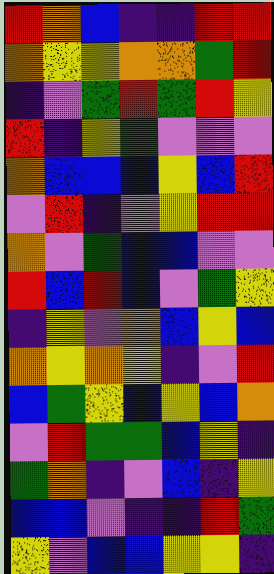[["red", "orange", "blue", "indigo", "indigo", "red", "red"], ["orange", "yellow", "yellow", "orange", "orange", "green", "red"], ["indigo", "violet", "green", "red", "green", "red", "yellow"], ["red", "indigo", "yellow", "green", "violet", "violet", "violet"], ["orange", "blue", "blue", "blue", "yellow", "blue", "red"], ["violet", "red", "indigo", "violet", "yellow", "red", "red"], ["orange", "violet", "green", "blue", "blue", "violet", "violet"], ["red", "blue", "red", "blue", "violet", "green", "yellow"], ["indigo", "yellow", "violet", "orange", "blue", "yellow", "blue"], ["orange", "yellow", "orange", "yellow", "indigo", "violet", "red"], ["blue", "green", "yellow", "blue", "yellow", "blue", "orange"], ["violet", "red", "green", "green", "blue", "yellow", "indigo"], ["green", "orange", "indigo", "violet", "blue", "indigo", "yellow"], ["blue", "blue", "violet", "indigo", "indigo", "red", "green"], ["yellow", "violet", "blue", "blue", "yellow", "yellow", "indigo"]]